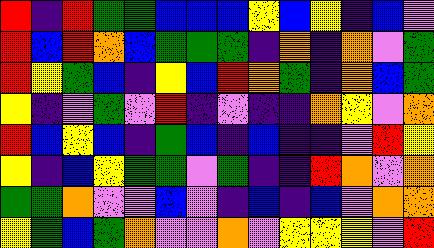[["red", "indigo", "red", "green", "green", "blue", "blue", "blue", "yellow", "blue", "yellow", "indigo", "blue", "violet"], ["red", "blue", "red", "orange", "blue", "green", "green", "green", "indigo", "orange", "indigo", "orange", "violet", "green"], ["red", "yellow", "green", "blue", "indigo", "yellow", "blue", "red", "orange", "green", "indigo", "orange", "blue", "green"], ["yellow", "indigo", "violet", "green", "violet", "red", "indigo", "violet", "indigo", "indigo", "orange", "yellow", "violet", "orange"], ["red", "blue", "yellow", "blue", "indigo", "green", "blue", "indigo", "blue", "indigo", "indigo", "violet", "red", "yellow"], ["yellow", "indigo", "blue", "yellow", "green", "green", "violet", "green", "indigo", "indigo", "red", "orange", "violet", "orange"], ["green", "green", "orange", "violet", "violet", "blue", "violet", "indigo", "blue", "indigo", "blue", "violet", "orange", "orange"], ["yellow", "green", "blue", "green", "orange", "violet", "violet", "orange", "violet", "yellow", "yellow", "yellow", "violet", "red"]]